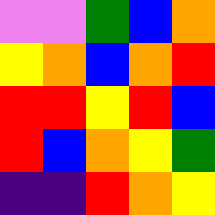[["violet", "violet", "green", "blue", "orange"], ["yellow", "orange", "blue", "orange", "red"], ["red", "red", "yellow", "red", "blue"], ["red", "blue", "orange", "yellow", "green"], ["indigo", "indigo", "red", "orange", "yellow"]]